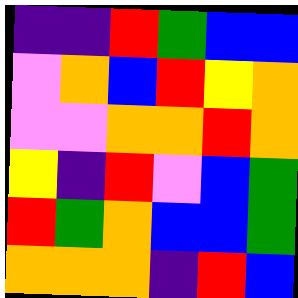[["indigo", "indigo", "red", "green", "blue", "blue"], ["violet", "orange", "blue", "red", "yellow", "orange"], ["violet", "violet", "orange", "orange", "red", "orange"], ["yellow", "indigo", "red", "violet", "blue", "green"], ["red", "green", "orange", "blue", "blue", "green"], ["orange", "orange", "orange", "indigo", "red", "blue"]]